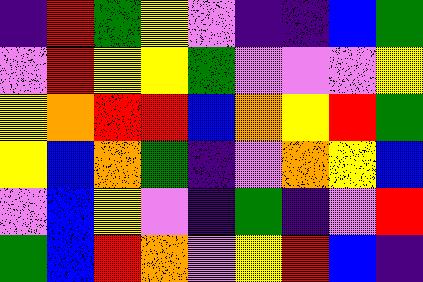[["indigo", "red", "green", "yellow", "violet", "indigo", "indigo", "blue", "green"], ["violet", "red", "yellow", "yellow", "green", "violet", "violet", "violet", "yellow"], ["yellow", "orange", "red", "red", "blue", "orange", "yellow", "red", "green"], ["yellow", "blue", "orange", "green", "indigo", "violet", "orange", "yellow", "blue"], ["violet", "blue", "yellow", "violet", "indigo", "green", "indigo", "violet", "red"], ["green", "blue", "red", "orange", "violet", "yellow", "red", "blue", "indigo"]]